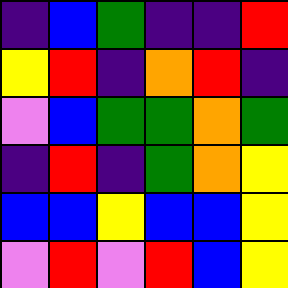[["indigo", "blue", "green", "indigo", "indigo", "red"], ["yellow", "red", "indigo", "orange", "red", "indigo"], ["violet", "blue", "green", "green", "orange", "green"], ["indigo", "red", "indigo", "green", "orange", "yellow"], ["blue", "blue", "yellow", "blue", "blue", "yellow"], ["violet", "red", "violet", "red", "blue", "yellow"]]